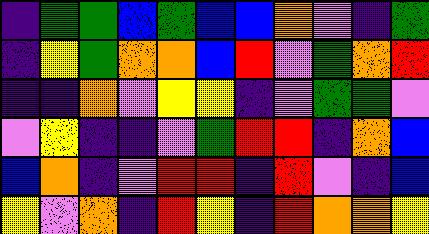[["indigo", "green", "green", "blue", "green", "blue", "blue", "orange", "violet", "indigo", "green"], ["indigo", "yellow", "green", "orange", "orange", "blue", "red", "violet", "green", "orange", "red"], ["indigo", "indigo", "orange", "violet", "yellow", "yellow", "indigo", "violet", "green", "green", "violet"], ["violet", "yellow", "indigo", "indigo", "violet", "green", "red", "red", "indigo", "orange", "blue"], ["blue", "orange", "indigo", "violet", "red", "red", "indigo", "red", "violet", "indigo", "blue"], ["yellow", "violet", "orange", "indigo", "red", "yellow", "indigo", "red", "orange", "orange", "yellow"]]